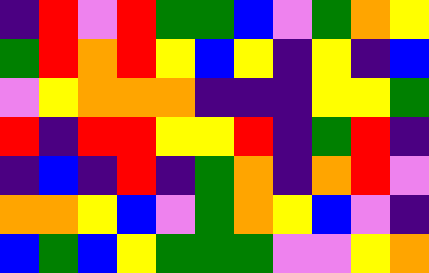[["indigo", "red", "violet", "red", "green", "green", "blue", "violet", "green", "orange", "yellow"], ["green", "red", "orange", "red", "yellow", "blue", "yellow", "indigo", "yellow", "indigo", "blue"], ["violet", "yellow", "orange", "orange", "orange", "indigo", "indigo", "indigo", "yellow", "yellow", "green"], ["red", "indigo", "red", "red", "yellow", "yellow", "red", "indigo", "green", "red", "indigo"], ["indigo", "blue", "indigo", "red", "indigo", "green", "orange", "indigo", "orange", "red", "violet"], ["orange", "orange", "yellow", "blue", "violet", "green", "orange", "yellow", "blue", "violet", "indigo"], ["blue", "green", "blue", "yellow", "green", "green", "green", "violet", "violet", "yellow", "orange"]]